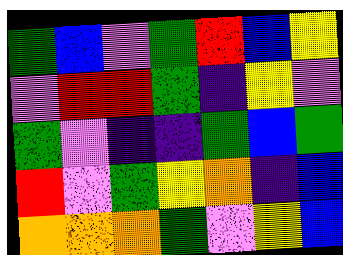[["green", "blue", "violet", "green", "red", "blue", "yellow"], ["violet", "red", "red", "green", "indigo", "yellow", "violet"], ["green", "violet", "indigo", "indigo", "green", "blue", "green"], ["red", "violet", "green", "yellow", "orange", "indigo", "blue"], ["orange", "orange", "orange", "green", "violet", "yellow", "blue"]]